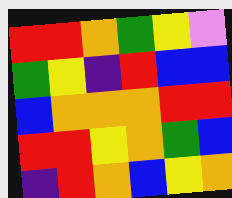[["red", "red", "orange", "green", "yellow", "violet"], ["green", "yellow", "indigo", "red", "blue", "blue"], ["blue", "orange", "orange", "orange", "red", "red"], ["red", "red", "yellow", "orange", "green", "blue"], ["indigo", "red", "orange", "blue", "yellow", "orange"]]